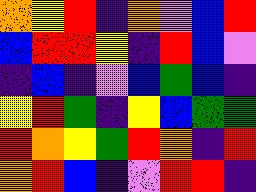[["orange", "yellow", "red", "indigo", "orange", "violet", "blue", "red"], ["blue", "red", "red", "yellow", "indigo", "red", "blue", "violet"], ["indigo", "blue", "indigo", "violet", "blue", "green", "blue", "indigo"], ["yellow", "red", "green", "indigo", "yellow", "blue", "green", "green"], ["red", "orange", "yellow", "green", "red", "orange", "indigo", "red"], ["orange", "red", "blue", "indigo", "violet", "red", "red", "indigo"]]